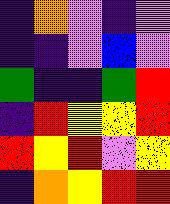[["indigo", "orange", "violet", "indigo", "violet"], ["indigo", "indigo", "violet", "blue", "violet"], ["green", "indigo", "indigo", "green", "red"], ["indigo", "red", "yellow", "yellow", "red"], ["red", "yellow", "red", "violet", "yellow"], ["indigo", "orange", "yellow", "red", "red"]]